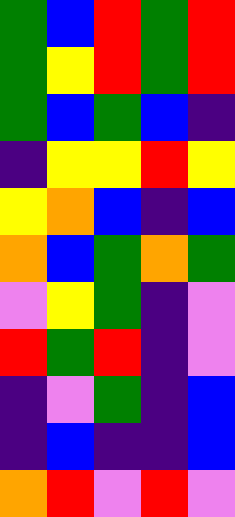[["green", "blue", "red", "green", "red"], ["green", "yellow", "red", "green", "red"], ["green", "blue", "green", "blue", "indigo"], ["indigo", "yellow", "yellow", "red", "yellow"], ["yellow", "orange", "blue", "indigo", "blue"], ["orange", "blue", "green", "orange", "green"], ["violet", "yellow", "green", "indigo", "violet"], ["red", "green", "red", "indigo", "violet"], ["indigo", "violet", "green", "indigo", "blue"], ["indigo", "blue", "indigo", "indigo", "blue"], ["orange", "red", "violet", "red", "violet"]]